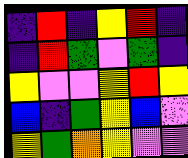[["indigo", "red", "indigo", "yellow", "red", "indigo"], ["indigo", "red", "green", "violet", "green", "indigo"], ["yellow", "violet", "violet", "yellow", "red", "yellow"], ["blue", "indigo", "green", "yellow", "blue", "violet"], ["yellow", "green", "orange", "yellow", "violet", "violet"]]